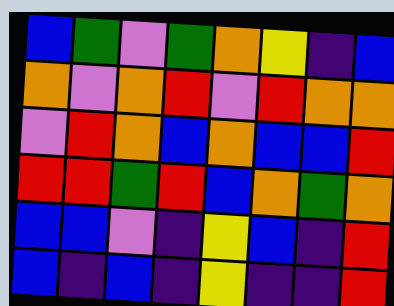[["blue", "green", "violet", "green", "orange", "yellow", "indigo", "blue"], ["orange", "violet", "orange", "red", "violet", "red", "orange", "orange"], ["violet", "red", "orange", "blue", "orange", "blue", "blue", "red"], ["red", "red", "green", "red", "blue", "orange", "green", "orange"], ["blue", "blue", "violet", "indigo", "yellow", "blue", "indigo", "red"], ["blue", "indigo", "blue", "indigo", "yellow", "indigo", "indigo", "red"]]